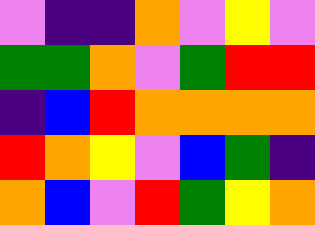[["violet", "indigo", "indigo", "orange", "violet", "yellow", "violet"], ["green", "green", "orange", "violet", "green", "red", "red"], ["indigo", "blue", "red", "orange", "orange", "orange", "orange"], ["red", "orange", "yellow", "violet", "blue", "green", "indigo"], ["orange", "blue", "violet", "red", "green", "yellow", "orange"]]